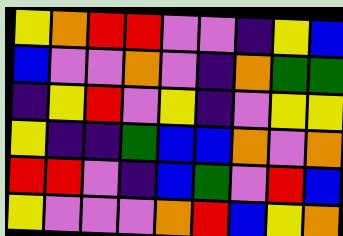[["yellow", "orange", "red", "red", "violet", "violet", "indigo", "yellow", "blue"], ["blue", "violet", "violet", "orange", "violet", "indigo", "orange", "green", "green"], ["indigo", "yellow", "red", "violet", "yellow", "indigo", "violet", "yellow", "yellow"], ["yellow", "indigo", "indigo", "green", "blue", "blue", "orange", "violet", "orange"], ["red", "red", "violet", "indigo", "blue", "green", "violet", "red", "blue"], ["yellow", "violet", "violet", "violet", "orange", "red", "blue", "yellow", "orange"]]